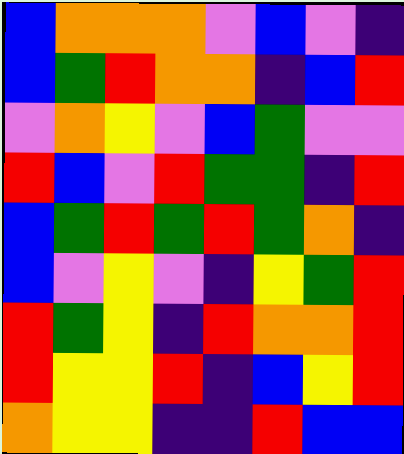[["blue", "orange", "orange", "orange", "violet", "blue", "violet", "indigo"], ["blue", "green", "red", "orange", "orange", "indigo", "blue", "red"], ["violet", "orange", "yellow", "violet", "blue", "green", "violet", "violet"], ["red", "blue", "violet", "red", "green", "green", "indigo", "red"], ["blue", "green", "red", "green", "red", "green", "orange", "indigo"], ["blue", "violet", "yellow", "violet", "indigo", "yellow", "green", "red"], ["red", "green", "yellow", "indigo", "red", "orange", "orange", "red"], ["red", "yellow", "yellow", "red", "indigo", "blue", "yellow", "red"], ["orange", "yellow", "yellow", "indigo", "indigo", "red", "blue", "blue"]]